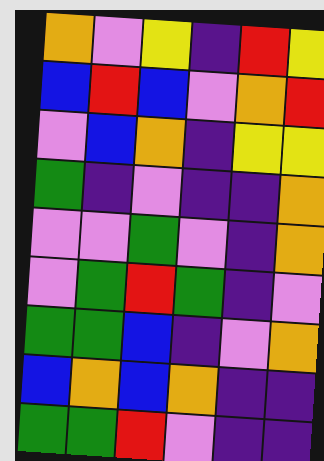[["orange", "violet", "yellow", "indigo", "red", "yellow"], ["blue", "red", "blue", "violet", "orange", "red"], ["violet", "blue", "orange", "indigo", "yellow", "yellow"], ["green", "indigo", "violet", "indigo", "indigo", "orange"], ["violet", "violet", "green", "violet", "indigo", "orange"], ["violet", "green", "red", "green", "indigo", "violet"], ["green", "green", "blue", "indigo", "violet", "orange"], ["blue", "orange", "blue", "orange", "indigo", "indigo"], ["green", "green", "red", "violet", "indigo", "indigo"]]